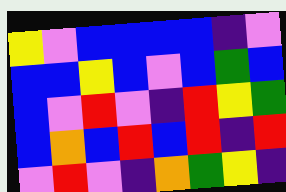[["yellow", "violet", "blue", "blue", "blue", "blue", "indigo", "violet"], ["blue", "blue", "yellow", "blue", "violet", "blue", "green", "blue"], ["blue", "violet", "red", "violet", "indigo", "red", "yellow", "green"], ["blue", "orange", "blue", "red", "blue", "red", "indigo", "red"], ["violet", "red", "violet", "indigo", "orange", "green", "yellow", "indigo"]]